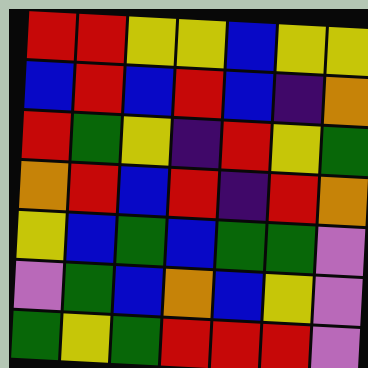[["red", "red", "yellow", "yellow", "blue", "yellow", "yellow"], ["blue", "red", "blue", "red", "blue", "indigo", "orange"], ["red", "green", "yellow", "indigo", "red", "yellow", "green"], ["orange", "red", "blue", "red", "indigo", "red", "orange"], ["yellow", "blue", "green", "blue", "green", "green", "violet"], ["violet", "green", "blue", "orange", "blue", "yellow", "violet"], ["green", "yellow", "green", "red", "red", "red", "violet"]]